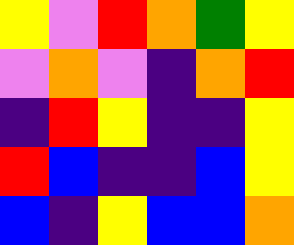[["yellow", "violet", "red", "orange", "green", "yellow"], ["violet", "orange", "violet", "indigo", "orange", "red"], ["indigo", "red", "yellow", "indigo", "indigo", "yellow"], ["red", "blue", "indigo", "indigo", "blue", "yellow"], ["blue", "indigo", "yellow", "blue", "blue", "orange"]]